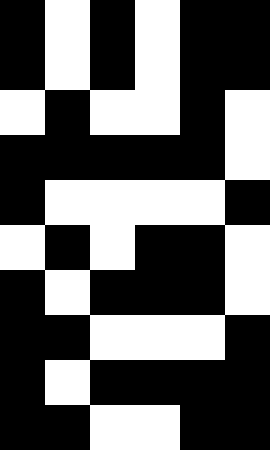[["black", "white", "black", "white", "black", "black"], ["black", "white", "black", "white", "black", "black"], ["white", "black", "white", "white", "black", "white"], ["black", "black", "black", "black", "black", "white"], ["black", "white", "white", "white", "white", "black"], ["white", "black", "white", "black", "black", "white"], ["black", "white", "black", "black", "black", "white"], ["black", "black", "white", "white", "white", "black"], ["black", "white", "black", "black", "black", "black"], ["black", "black", "white", "white", "black", "black"]]